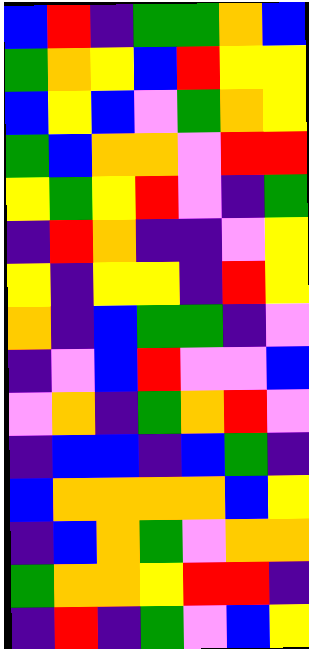[["blue", "red", "indigo", "green", "green", "orange", "blue"], ["green", "orange", "yellow", "blue", "red", "yellow", "yellow"], ["blue", "yellow", "blue", "violet", "green", "orange", "yellow"], ["green", "blue", "orange", "orange", "violet", "red", "red"], ["yellow", "green", "yellow", "red", "violet", "indigo", "green"], ["indigo", "red", "orange", "indigo", "indigo", "violet", "yellow"], ["yellow", "indigo", "yellow", "yellow", "indigo", "red", "yellow"], ["orange", "indigo", "blue", "green", "green", "indigo", "violet"], ["indigo", "violet", "blue", "red", "violet", "violet", "blue"], ["violet", "orange", "indigo", "green", "orange", "red", "violet"], ["indigo", "blue", "blue", "indigo", "blue", "green", "indigo"], ["blue", "orange", "orange", "orange", "orange", "blue", "yellow"], ["indigo", "blue", "orange", "green", "violet", "orange", "orange"], ["green", "orange", "orange", "yellow", "red", "red", "indigo"], ["indigo", "red", "indigo", "green", "violet", "blue", "yellow"]]